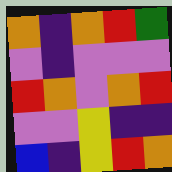[["orange", "indigo", "orange", "red", "green"], ["violet", "indigo", "violet", "violet", "violet"], ["red", "orange", "violet", "orange", "red"], ["violet", "violet", "yellow", "indigo", "indigo"], ["blue", "indigo", "yellow", "red", "orange"]]